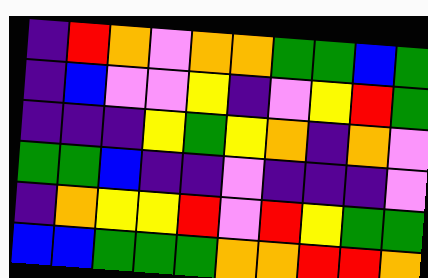[["indigo", "red", "orange", "violet", "orange", "orange", "green", "green", "blue", "green"], ["indigo", "blue", "violet", "violet", "yellow", "indigo", "violet", "yellow", "red", "green"], ["indigo", "indigo", "indigo", "yellow", "green", "yellow", "orange", "indigo", "orange", "violet"], ["green", "green", "blue", "indigo", "indigo", "violet", "indigo", "indigo", "indigo", "violet"], ["indigo", "orange", "yellow", "yellow", "red", "violet", "red", "yellow", "green", "green"], ["blue", "blue", "green", "green", "green", "orange", "orange", "red", "red", "orange"]]